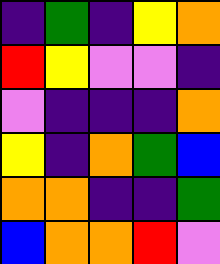[["indigo", "green", "indigo", "yellow", "orange"], ["red", "yellow", "violet", "violet", "indigo"], ["violet", "indigo", "indigo", "indigo", "orange"], ["yellow", "indigo", "orange", "green", "blue"], ["orange", "orange", "indigo", "indigo", "green"], ["blue", "orange", "orange", "red", "violet"]]